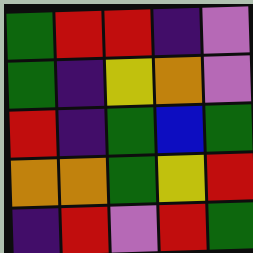[["green", "red", "red", "indigo", "violet"], ["green", "indigo", "yellow", "orange", "violet"], ["red", "indigo", "green", "blue", "green"], ["orange", "orange", "green", "yellow", "red"], ["indigo", "red", "violet", "red", "green"]]